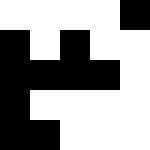[["white", "white", "white", "white", "black"], ["black", "white", "black", "white", "white"], ["black", "black", "black", "black", "white"], ["black", "white", "white", "white", "white"], ["black", "black", "white", "white", "white"]]